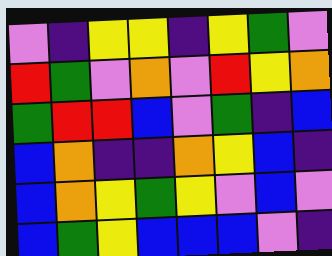[["violet", "indigo", "yellow", "yellow", "indigo", "yellow", "green", "violet"], ["red", "green", "violet", "orange", "violet", "red", "yellow", "orange"], ["green", "red", "red", "blue", "violet", "green", "indigo", "blue"], ["blue", "orange", "indigo", "indigo", "orange", "yellow", "blue", "indigo"], ["blue", "orange", "yellow", "green", "yellow", "violet", "blue", "violet"], ["blue", "green", "yellow", "blue", "blue", "blue", "violet", "indigo"]]